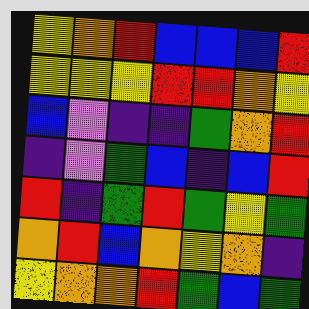[["yellow", "orange", "red", "blue", "blue", "blue", "red"], ["yellow", "yellow", "yellow", "red", "red", "orange", "yellow"], ["blue", "violet", "indigo", "indigo", "green", "orange", "red"], ["indigo", "violet", "green", "blue", "indigo", "blue", "red"], ["red", "indigo", "green", "red", "green", "yellow", "green"], ["orange", "red", "blue", "orange", "yellow", "orange", "indigo"], ["yellow", "orange", "orange", "red", "green", "blue", "green"]]